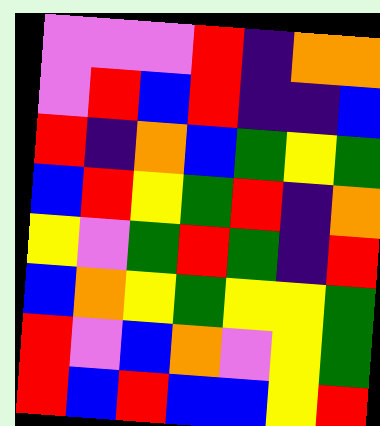[["violet", "violet", "violet", "red", "indigo", "orange", "orange"], ["violet", "red", "blue", "red", "indigo", "indigo", "blue"], ["red", "indigo", "orange", "blue", "green", "yellow", "green"], ["blue", "red", "yellow", "green", "red", "indigo", "orange"], ["yellow", "violet", "green", "red", "green", "indigo", "red"], ["blue", "orange", "yellow", "green", "yellow", "yellow", "green"], ["red", "violet", "blue", "orange", "violet", "yellow", "green"], ["red", "blue", "red", "blue", "blue", "yellow", "red"]]